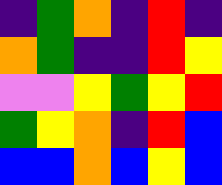[["indigo", "green", "orange", "indigo", "red", "indigo"], ["orange", "green", "indigo", "indigo", "red", "yellow"], ["violet", "violet", "yellow", "green", "yellow", "red"], ["green", "yellow", "orange", "indigo", "red", "blue"], ["blue", "blue", "orange", "blue", "yellow", "blue"]]